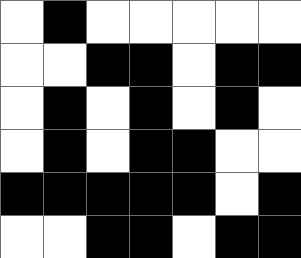[["white", "black", "white", "white", "white", "white", "white"], ["white", "white", "black", "black", "white", "black", "black"], ["white", "black", "white", "black", "white", "black", "white"], ["white", "black", "white", "black", "black", "white", "white"], ["black", "black", "black", "black", "black", "white", "black"], ["white", "white", "black", "black", "white", "black", "black"]]